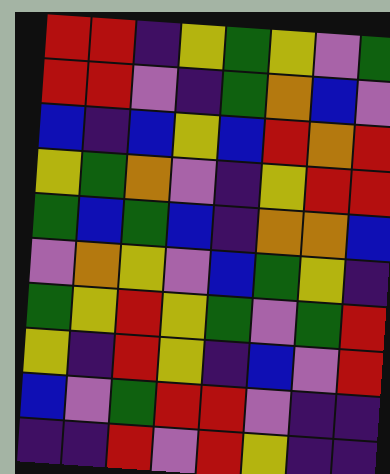[["red", "red", "indigo", "yellow", "green", "yellow", "violet", "green"], ["red", "red", "violet", "indigo", "green", "orange", "blue", "violet"], ["blue", "indigo", "blue", "yellow", "blue", "red", "orange", "red"], ["yellow", "green", "orange", "violet", "indigo", "yellow", "red", "red"], ["green", "blue", "green", "blue", "indigo", "orange", "orange", "blue"], ["violet", "orange", "yellow", "violet", "blue", "green", "yellow", "indigo"], ["green", "yellow", "red", "yellow", "green", "violet", "green", "red"], ["yellow", "indigo", "red", "yellow", "indigo", "blue", "violet", "red"], ["blue", "violet", "green", "red", "red", "violet", "indigo", "indigo"], ["indigo", "indigo", "red", "violet", "red", "yellow", "indigo", "indigo"]]